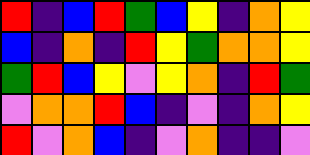[["red", "indigo", "blue", "red", "green", "blue", "yellow", "indigo", "orange", "yellow"], ["blue", "indigo", "orange", "indigo", "red", "yellow", "green", "orange", "orange", "yellow"], ["green", "red", "blue", "yellow", "violet", "yellow", "orange", "indigo", "red", "green"], ["violet", "orange", "orange", "red", "blue", "indigo", "violet", "indigo", "orange", "yellow"], ["red", "violet", "orange", "blue", "indigo", "violet", "orange", "indigo", "indigo", "violet"]]